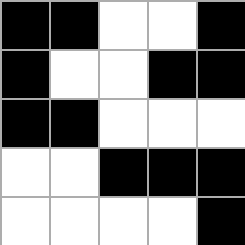[["black", "black", "white", "white", "black"], ["black", "white", "white", "black", "black"], ["black", "black", "white", "white", "white"], ["white", "white", "black", "black", "black"], ["white", "white", "white", "white", "black"]]